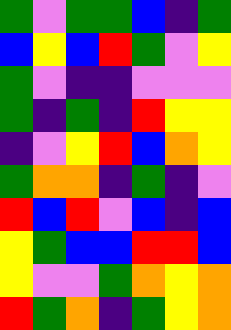[["green", "violet", "green", "green", "blue", "indigo", "green"], ["blue", "yellow", "blue", "red", "green", "violet", "yellow"], ["green", "violet", "indigo", "indigo", "violet", "violet", "violet"], ["green", "indigo", "green", "indigo", "red", "yellow", "yellow"], ["indigo", "violet", "yellow", "red", "blue", "orange", "yellow"], ["green", "orange", "orange", "indigo", "green", "indigo", "violet"], ["red", "blue", "red", "violet", "blue", "indigo", "blue"], ["yellow", "green", "blue", "blue", "red", "red", "blue"], ["yellow", "violet", "violet", "green", "orange", "yellow", "orange"], ["red", "green", "orange", "indigo", "green", "yellow", "orange"]]